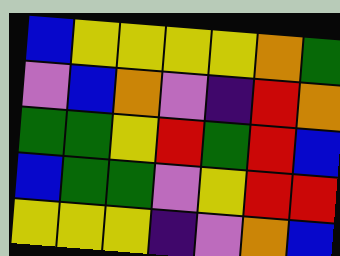[["blue", "yellow", "yellow", "yellow", "yellow", "orange", "green"], ["violet", "blue", "orange", "violet", "indigo", "red", "orange"], ["green", "green", "yellow", "red", "green", "red", "blue"], ["blue", "green", "green", "violet", "yellow", "red", "red"], ["yellow", "yellow", "yellow", "indigo", "violet", "orange", "blue"]]